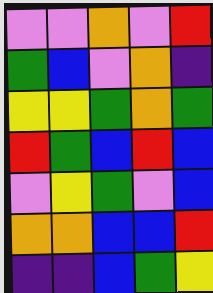[["violet", "violet", "orange", "violet", "red"], ["green", "blue", "violet", "orange", "indigo"], ["yellow", "yellow", "green", "orange", "green"], ["red", "green", "blue", "red", "blue"], ["violet", "yellow", "green", "violet", "blue"], ["orange", "orange", "blue", "blue", "red"], ["indigo", "indigo", "blue", "green", "yellow"]]